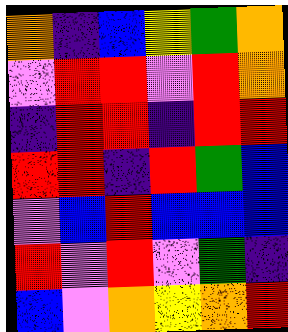[["orange", "indigo", "blue", "yellow", "green", "orange"], ["violet", "red", "red", "violet", "red", "orange"], ["indigo", "red", "red", "indigo", "red", "red"], ["red", "red", "indigo", "red", "green", "blue"], ["violet", "blue", "red", "blue", "blue", "blue"], ["red", "violet", "red", "violet", "green", "indigo"], ["blue", "violet", "orange", "yellow", "orange", "red"]]